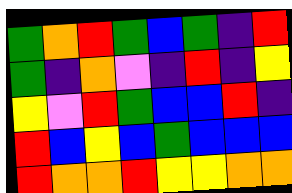[["green", "orange", "red", "green", "blue", "green", "indigo", "red"], ["green", "indigo", "orange", "violet", "indigo", "red", "indigo", "yellow"], ["yellow", "violet", "red", "green", "blue", "blue", "red", "indigo"], ["red", "blue", "yellow", "blue", "green", "blue", "blue", "blue"], ["red", "orange", "orange", "red", "yellow", "yellow", "orange", "orange"]]